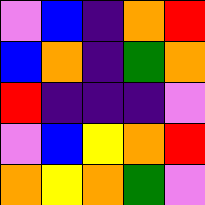[["violet", "blue", "indigo", "orange", "red"], ["blue", "orange", "indigo", "green", "orange"], ["red", "indigo", "indigo", "indigo", "violet"], ["violet", "blue", "yellow", "orange", "red"], ["orange", "yellow", "orange", "green", "violet"]]